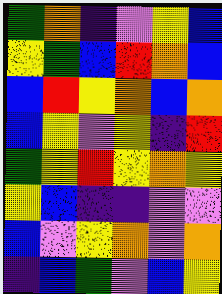[["green", "orange", "indigo", "violet", "yellow", "blue"], ["yellow", "green", "blue", "red", "orange", "blue"], ["blue", "red", "yellow", "orange", "blue", "orange"], ["blue", "yellow", "violet", "yellow", "indigo", "red"], ["green", "yellow", "red", "yellow", "orange", "yellow"], ["yellow", "blue", "indigo", "indigo", "violet", "violet"], ["blue", "violet", "yellow", "orange", "violet", "orange"], ["indigo", "blue", "green", "violet", "blue", "yellow"]]